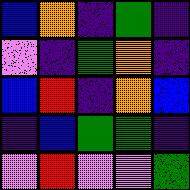[["blue", "orange", "indigo", "green", "indigo"], ["violet", "indigo", "green", "orange", "indigo"], ["blue", "red", "indigo", "orange", "blue"], ["indigo", "blue", "green", "green", "indigo"], ["violet", "red", "violet", "violet", "green"]]